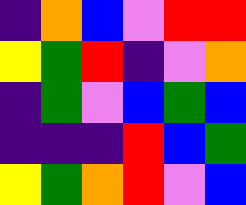[["indigo", "orange", "blue", "violet", "red", "red"], ["yellow", "green", "red", "indigo", "violet", "orange"], ["indigo", "green", "violet", "blue", "green", "blue"], ["indigo", "indigo", "indigo", "red", "blue", "green"], ["yellow", "green", "orange", "red", "violet", "blue"]]